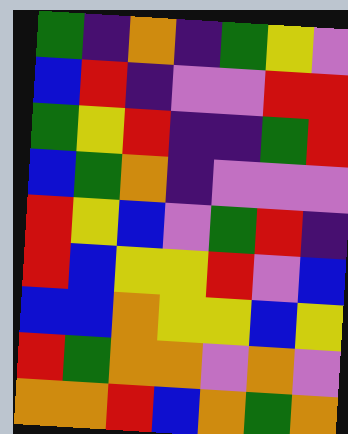[["green", "indigo", "orange", "indigo", "green", "yellow", "violet"], ["blue", "red", "indigo", "violet", "violet", "red", "red"], ["green", "yellow", "red", "indigo", "indigo", "green", "red"], ["blue", "green", "orange", "indigo", "violet", "violet", "violet"], ["red", "yellow", "blue", "violet", "green", "red", "indigo"], ["red", "blue", "yellow", "yellow", "red", "violet", "blue"], ["blue", "blue", "orange", "yellow", "yellow", "blue", "yellow"], ["red", "green", "orange", "orange", "violet", "orange", "violet"], ["orange", "orange", "red", "blue", "orange", "green", "orange"]]